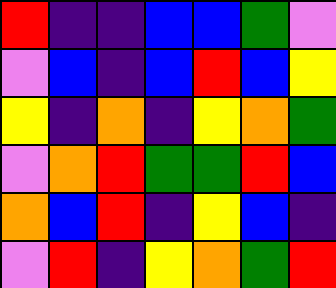[["red", "indigo", "indigo", "blue", "blue", "green", "violet"], ["violet", "blue", "indigo", "blue", "red", "blue", "yellow"], ["yellow", "indigo", "orange", "indigo", "yellow", "orange", "green"], ["violet", "orange", "red", "green", "green", "red", "blue"], ["orange", "blue", "red", "indigo", "yellow", "blue", "indigo"], ["violet", "red", "indigo", "yellow", "orange", "green", "red"]]